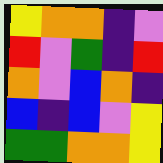[["yellow", "orange", "orange", "indigo", "violet"], ["red", "violet", "green", "indigo", "red"], ["orange", "violet", "blue", "orange", "indigo"], ["blue", "indigo", "blue", "violet", "yellow"], ["green", "green", "orange", "orange", "yellow"]]